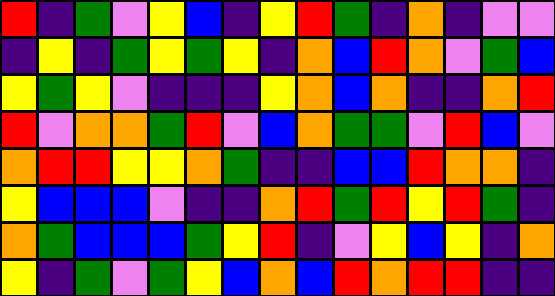[["red", "indigo", "green", "violet", "yellow", "blue", "indigo", "yellow", "red", "green", "indigo", "orange", "indigo", "violet", "violet"], ["indigo", "yellow", "indigo", "green", "yellow", "green", "yellow", "indigo", "orange", "blue", "red", "orange", "violet", "green", "blue"], ["yellow", "green", "yellow", "violet", "indigo", "indigo", "indigo", "yellow", "orange", "blue", "orange", "indigo", "indigo", "orange", "red"], ["red", "violet", "orange", "orange", "green", "red", "violet", "blue", "orange", "green", "green", "violet", "red", "blue", "violet"], ["orange", "red", "red", "yellow", "yellow", "orange", "green", "indigo", "indigo", "blue", "blue", "red", "orange", "orange", "indigo"], ["yellow", "blue", "blue", "blue", "violet", "indigo", "indigo", "orange", "red", "green", "red", "yellow", "red", "green", "indigo"], ["orange", "green", "blue", "blue", "blue", "green", "yellow", "red", "indigo", "violet", "yellow", "blue", "yellow", "indigo", "orange"], ["yellow", "indigo", "green", "violet", "green", "yellow", "blue", "orange", "blue", "red", "orange", "red", "red", "indigo", "indigo"]]